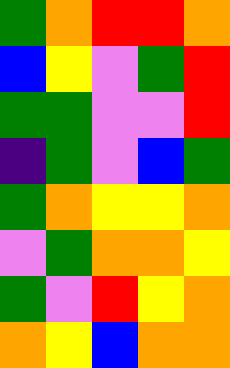[["green", "orange", "red", "red", "orange"], ["blue", "yellow", "violet", "green", "red"], ["green", "green", "violet", "violet", "red"], ["indigo", "green", "violet", "blue", "green"], ["green", "orange", "yellow", "yellow", "orange"], ["violet", "green", "orange", "orange", "yellow"], ["green", "violet", "red", "yellow", "orange"], ["orange", "yellow", "blue", "orange", "orange"]]